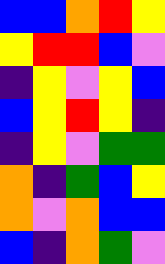[["blue", "blue", "orange", "red", "yellow"], ["yellow", "red", "red", "blue", "violet"], ["indigo", "yellow", "violet", "yellow", "blue"], ["blue", "yellow", "red", "yellow", "indigo"], ["indigo", "yellow", "violet", "green", "green"], ["orange", "indigo", "green", "blue", "yellow"], ["orange", "violet", "orange", "blue", "blue"], ["blue", "indigo", "orange", "green", "violet"]]